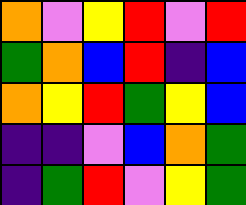[["orange", "violet", "yellow", "red", "violet", "red"], ["green", "orange", "blue", "red", "indigo", "blue"], ["orange", "yellow", "red", "green", "yellow", "blue"], ["indigo", "indigo", "violet", "blue", "orange", "green"], ["indigo", "green", "red", "violet", "yellow", "green"]]